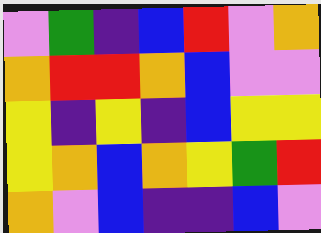[["violet", "green", "indigo", "blue", "red", "violet", "orange"], ["orange", "red", "red", "orange", "blue", "violet", "violet"], ["yellow", "indigo", "yellow", "indigo", "blue", "yellow", "yellow"], ["yellow", "orange", "blue", "orange", "yellow", "green", "red"], ["orange", "violet", "blue", "indigo", "indigo", "blue", "violet"]]